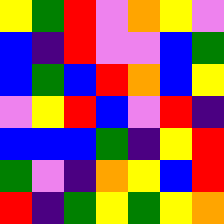[["yellow", "green", "red", "violet", "orange", "yellow", "violet"], ["blue", "indigo", "red", "violet", "violet", "blue", "green"], ["blue", "green", "blue", "red", "orange", "blue", "yellow"], ["violet", "yellow", "red", "blue", "violet", "red", "indigo"], ["blue", "blue", "blue", "green", "indigo", "yellow", "red"], ["green", "violet", "indigo", "orange", "yellow", "blue", "red"], ["red", "indigo", "green", "yellow", "green", "yellow", "orange"]]